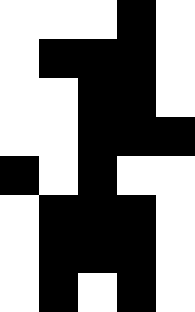[["white", "white", "white", "black", "white"], ["white", "black", "black", "black", "white"], ["white", "white", "black", "black", "white"], ["white", "white", "black", "black", "black"], ["black", "white", "black", "white", "white"], ["white", "black", "black", "black", "white"], ["white", "black", "black", "black", "white"], ["white", "black", "white", "black", "white"]]